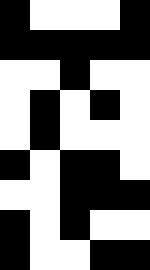[["black", "white", "white", "white", "black"], ["black", "black", "black", "black", "black"], ["white", "white", "black", "white", "white"], ["white", "black", "white", "black", "white"], ["white", "black", "white", "white", "white"], ["black", "white", "black", "black", "white"], ["white", "white", "black", "black", "black"], ["black", "white", "black", "white", "white"], ["black", "white", "white", "black", "black"]]